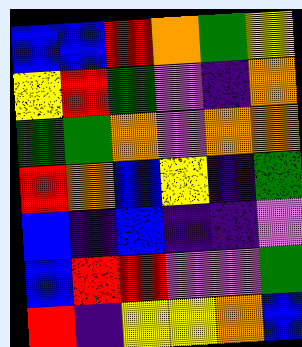[["blue", "blue", "red", "orange", "green", "yellow"], ["yellow", "red", "green", "violet", "indigo", "orange"], ["green", "green", "orange", "violet", "orange", "orange"], ["red", "orange", "blue", "yellow", "indigo", "green"], ["blue", "indigo", "blue", "indigo", "indigo", "violet"], ["blue", "red", "red", "violet", "violet", "green"], ["red", "indigo", "yellow", "yellow", "orange", "blue"]]